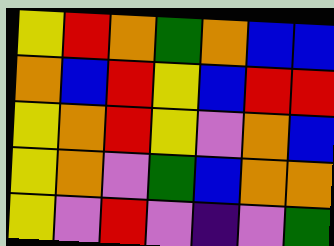[["yellow", "red", "orange", "green", "orange", "blue", "blue"], ["orange", "blue", "red", "yellow", "blue", "red", "red"], ["yellow", "orange", "red", "yellow", "violet", "orange", "blue"], ["yellow", "orange", "violet", "green", "blue", "orange", "orange"], ["yellow", "violet", "red", "violet", "indigo", "violet", "green"]]